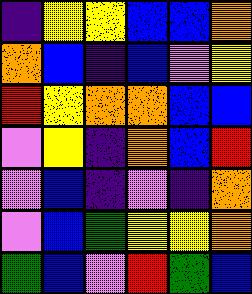[["indigo", "yellow", "yellow", "blue", "blue", "orange"], ["orange", "blue", "indigo", "blue", "violet", "yellow"], ["red", "yellow", "orange", "orange", "blue", "blue"], ["violet", "yellow", "indigo", "orange", "blue", "red"], ["violet", "blue", "indigo", "violet", "indigo", "orange"], ["violet", "blue", "green", "yellow", "yellow", "orange"], ["green", "blue", "violet", "red", "green", "blue"]]